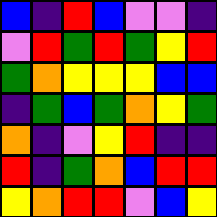[["blue", "indigo", "red", "blue", "violet", "violet", "indigo"], ["violet", "red", "green", "red", "green", "yellow", "red"], ["green", "orange", "yellow", "yellow", "yellow", "blue", "blue"], ["indigo", "green", "blue", "green", "orange", "yellow", "green"], ["orange", "indigo", "violet", "yellow", "red", "indigo", "indigo"], ["red", "indigo", "green", "orange", "blue", "red", "red"], ["yellow", "orange", "red", "red", "violet", "blue", "yellow"]]